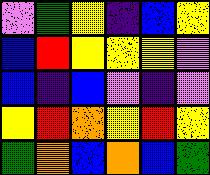[["violet", "green", "yellow", "indigo", "blue", "yellow"], ["blue", "red", "yellow", "yellow", "yellow", "violet"], ["blue", "indigo", "blue", "violet", "indigo", "violet"], ["yellow", "red", "orange", "yellow", "red", "yellow"], ["green", "orange", "blue", "orange", "blue", "green"]]